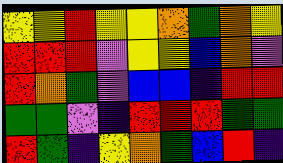[["yellow", "yellow", "red", "yellow", "yellow", "orange", "green", "orange", "yellow"], ["red", "red", "red", "violet", "yellow", "yellow", "blue", "orange", "violet"], ["red", "orange", "green", "violet", "blue", "blue", "indigo", "red", "red"], ["green", "green", "violet", "indigo", "red", "red", "red", "green", "green"], ["red", "green", "indigo", "yellow", "orange", "green", "blue", "red", "indigo"]]